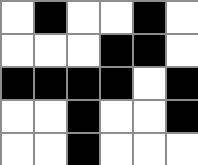[["white", "black", "white", "white", "black", "white"], ["white", "white", "white", "black", "black", "white"], ["black", "black", "black", "black", "white", "black"], ["white", "white", "black", "white", "white", "black"], ["white", "white", "black", "white", "white", "white"]]